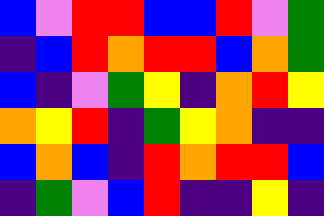[["blue", "violet", "red", "red", "blue", "blue", "red", "violet", "green"], ["indigo", "blue", "red", "orange", "red", "red", "blue", "orange", "green"], ["blue", "indigo", "violet", "green", "yellow", "indigo", "orange", "red", "yellow"], ["orange", "yellow", "red", "indigo", "green", "yellow", "orange", "indigo", "indigo"], ["blue", "orange", "blue", "indigo", "red", "orange", "red", "red", "blue"], ["indigo", "green", "violet", "blue", "red", "indigo", "indigo", "yellow", "indigo"]]